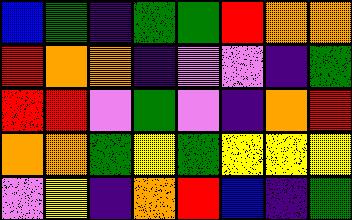[["blue", "green", "indigo", "green", "green", "red", "orange", "orange"], ["red", "orange", "orange", "indigo", "violet", "violet", "indigo", "green"], ["red", "red", "violet", "green", "violet", "indigo", "orange", "red"], ["orange", "orange", "green", "yellow", "green", "yellow", "yellow", "yellow"], ["violet", "yellow", "indigo", "orange", "red", "blue", "indigo", "green"]]